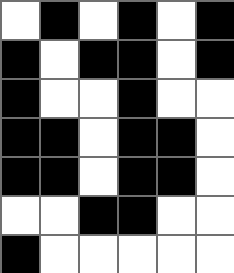[["white", "black", "white", "black", "white", "black"], ["black", "white", "black", "black", "white", "black"], ["black", "white", "white", "black", "white", "white"], ["black", "black", "white", "black", "black", "white"], ["black", "black", "white", "black", "black", "white"], ["white", "white", "black", "black", "white", "white"], ["black", "white", "white", "white", "white", "white"]]